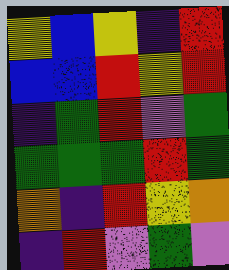[["yellow", "blue", "yellow", "indigo", "red"], ["blue", "blue", "red", "yellow", "red"], ["indigo", "green", "red", "violet", "green"], ["green", "green", "green", "red", "green"], ["orange", "indigo", "red", "yellow", "orange"], ["indigo", "red", "violet", "green", "violet"]]